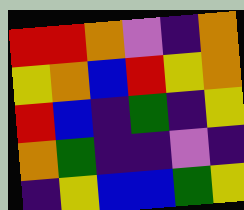[["red", "red", "orange", "violet", "indigo", "orange"], ["yellow", "orange", "blue", "red", "yellow", "orange"], ["red", "blue", "indigo", "green", "indigo", "yellow"], ["orange", "green", "indigo", "indigo", "violet", "indigo"], ["indigo", "yellow", "blue", "blue", "green", "yellow"]]